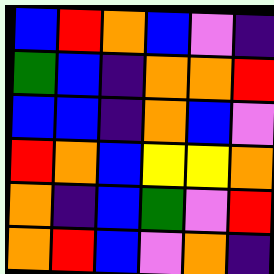[["blue", "red", "orange", "blue", "violet", "indigo"], ["green", "blue", "indigo", "orange", "orange", "red"], ["blue", "blue", "indigo", "orange", "blue", "violet"], ["red", "orange", "blue", "yellow", "yellow", "orange"], ["orange", "indigo", "blue", "green", "violet", "red"], ["orange", "red", "blue", "violet", "orange", "indigo"]]